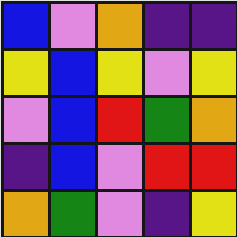[["blue", "violet", "orange", "indigo", "indigo"], ["yellow", "blue", "yellow", "violet", "yellow"], ["violet", "blue", "red", "green", "orange"], ["indigo", "blue", "violet", "red", "red"], ["orange", "green", "violet", "indigo", "yellow"]]